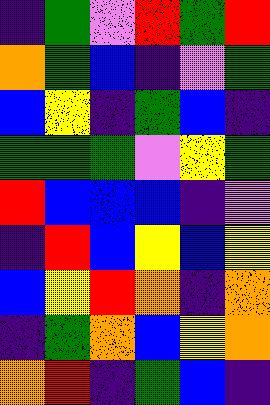[["indigo", "green", "violet", "red", "green", "red"], ["orange", "green", "blue", "indigo", "violet", "green"], ["blue", "yellow", "indigo", "green", "blue", "indigo"], ["green", "green", "green", "violet", "yellow", "green"], ["red", "blue", "blue", "blue", "indigo", "violet"], ["indigo", "red", "blue", "yellow", "blue", "yellow"], ["blue", "yellow", "red", "orange", "indigo", "orange"], ["indigo", "green", "orange", "blue", "yellow", "orange"], ["orange", "red", "indigo", "green", "blue", "indigo"]]